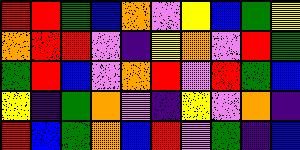[["red", "red", "green", "blue", "orange", "violet", "yellow", "blue", "green", "yellow"], ["orange", "red", "red", "violet", "indigo", "yellow", "orange", "violet", "red", "green"], ["green", "red", "blue", "violet", "orange", "red", "violet", "red", "green", "blue"], ["yellow", "indigo", "green", "orange", "violet", "indigo", "yellow", "violet", "orange", "indigo"], ["red", "blue", "green", "orange", "blue", "red", "violet", "green", "indigo", "blue"]]